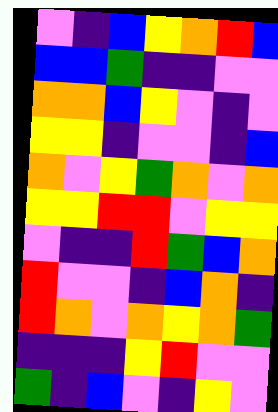[["violet", "indigo", "blue", "yellow", "orange", "red", "blue"], ["blue", "blue", "green", "indigo", "indigo", "violet", "violet"], ["orange", "orange", "blue", "yellow", "violet", "indigo", "violet"], ["yellow", "yellow", "indigo", "violet", "violet", "indigo", "blue"], ["orange", "violet", "yellow", "green", "orange", "violet", "orange"], ["yellow", "yellow", "red", "red", "violet", "yellow", "yellow"], ["violet", "indigo", "indigo", "red", "green", "blue", "orange"], ["red", "violet", "violet", "indigo", "blue", "orange", "indigo"], ["red", "orange", "violet", "orange", "yellow", "orange", "green"], ["indigo", "indigo", "indigo", "yellow", "red", "violet", "violet"], ["green", "indigo", "blue", "violet", "indigo", "yellow", "violet"]]